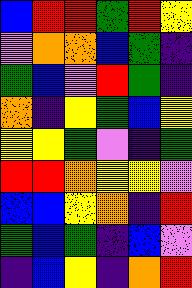[["blue", "red", "red", "green", "red", "yellow"], ["violet", "orange", "orange", "blue", "green", "indigo"], ["green", "blue", "violet", "red", "green", "indigo"], ["orange", "indigo", "yellow", "green", "blue", "yellow"], ["yellow", "yellow", "green", "violet", "indigo", "green"], ["red", "red", "orange", "yellow", "yellow", "violet"], ["blue", "blue", "yellow", "orange", "indigo", "red"], ["green", "blue", "green", "indigo", "blue", "violet"], ["indigo", "blue", "yellow", "indigo", "orange", "red"]]